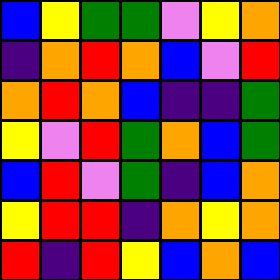[["blue", "yellow", "green", "green", "violet", "yellow", "orange"], ["indigo", "orange", "red", "orange", "blue", "violet", "red"], ["orange", "red", "orange", "blue", "indigo", "indigo", "green"], ["yellow", "violet", "red", "green", "orange", "blue", "green"], ["blue", "red", "violet", "green", "indigo", "blue", "orange"], ["yellow", "red", "red", "indigo", "orange", "yellow", "orange"], ["red", "indigo", "red", "yellow", "blue", "orange", "blue"]]